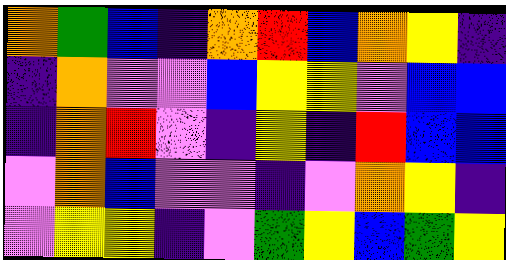[["orange", "green", "blue", "indigo", "orange", "red", "blue", "orange", "yellow", "indigo"], ["indigo", "orange", "violet", "violet", "blue", "yellow", "yellow", "violet", "blue", "blue"], ["indigo", "orange", "red", "violet", "indigo", "yellow", "indigo", "red", "blue", "blue"], ["violet", "orange", "blue", "violet", "violet", "indigo", "violet", "orange", "yellow", "indigo"], ["violet", "yellow", "yellow", "indigo", "violet", "green", "yellow", "blue", "green", "yellow"]]